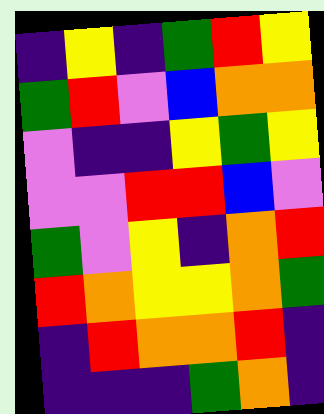[["indigo", "yellow", "indigo", "green", "red", "yellow"], ["green", "red", "violet", "blue", "orange", "orange"], ["violet", "indigo", "indigo", "yellow", "green", "yellow"], ["violet", "violet", "red", "red", "blue", "violet"], ["green", "violet", "yellow", "indigo", "orange", "red"], ["red", "orange", "yellow", "yellow", "orange", "green"], ["indigo", "red", "orange", "orange", "red", "indigo"], ["indigo", "indigo", "indigo", "green", "orange", "indigo"]]